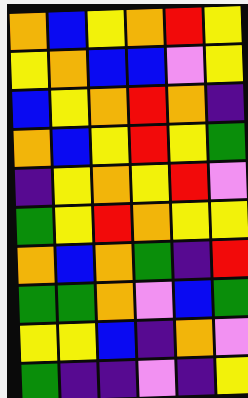[["orange", "blue", "yellow", "orange", "red", "yellow"], ["yellow", "orange", "blue", "blue", "violet", "yellow"], ["blue", "yellow", "orange", "red", "orange", "indigo"], ["orange", "blue", "yellow", "red", "yellow", "green"], ["indigo", "yellow", "orange", "yellow", "red", "violet"], ["green", "yellow", "red", "orange", "yellow", "yellow"], ["orange", "blue", "orange", "green", "indigo", "red"], ["green", "green", "orange", "violet", "blue", "green"], ["yellow", "yellow", "blue", "indigo", "orange", "violet"], ["green", "indigo", "indigo", "violet", "indigo", "yellow"]]